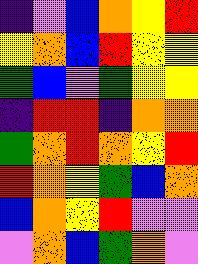[["indigo", "violet", "blue", "orange", "yellow", "red"], ["yellow", "orange", "blue", "red", "yellow", "yellow"], ["green", "blue", "violet", "green", "yellow", "yellow"], ["indigo", "red", "red", "indigo", "orange", "orange"], ["green", "orange", "red", "orange", "yellow", "red"], ["red", "orange", "yellow", "green", "blue", "orange"], ["blue", "orange", "yellow", "red", "violet", "violet"], ["violet", "orange", "blue", "green", "orange", "violet"]]